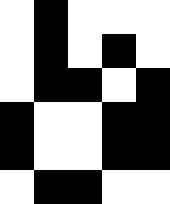[["white", "black", "white", "white", "white"], ["white", "black", "white", "black", "white"], ["white", "black", "black", "white", "black"], ["black", "white", "white", "black", "black"], ["black", "white", "white", "black", "black"], ["white", "black", "black", "white", "white"]]